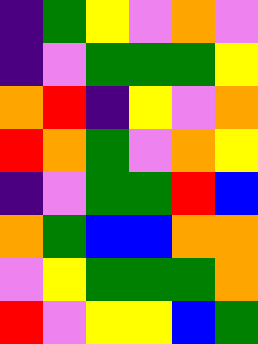[["indigo", "green", "yellow", "violet", "orange", "violet"], ["indigo", "violet", "green", "green", "green", "yellow"], ["orange", "red", "indigo", "yellow", "violet", "orange"], ["red", "orange", "green", "violet", "orange", "yellow"], ["indigo", "violet", "green", "green", "red", "blue"], ["orange", "green", "blue", "blue", "orange", "orange"], ["violet", "yellow", "green", "green", "green", "orange"], ["red", "violet", "yellow", "yellow", "blue", "green"]]